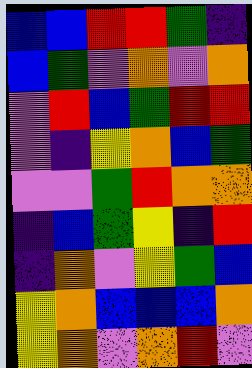[["blue", "blue", "red", "red", "green", "indigo"], ["blue", "green", "violet", "orange", "violet", "orange"], ["violet", "red", "blue", "green", "red", "red"], ["violet", "indigo", "yellow", "orange", "blue", "green"], ["violet", "violet", "green", "red", "orange", "orange"], ["indigo", "blue", "green", "yellow", "indigo", "red"], ["indigo", "orange", "violet", "yellow", "green", "blue"], ["yellow", "orange", "blue", "blue", "blue", "orange"], ["yellow", "orange", "violet", "orange", "red", "violet"]]